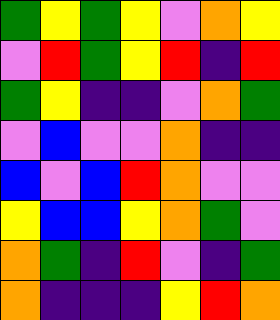[["green", "yellow", "green", "yellow", "violet", "orange", "yellow"], ["violet", "red", "green", "yellow", "red", "indigo", "red"], ["green", "yellow", "indigo", "indigo", "violet", "orange", "green"], ["violet", "blue", "violet", "violet", "orange", "indigo", "indigo"], ["blue", "violet", "blue", "red", "orange", "violet", "violet"], ["yellow", "blue", "blue", "yellow", "orange", "green", "violet"], ["orange", "green", "indigo", "red", "violet", "indigo", "green"], ["orange", "indigo", "indigo", "indigo", "yellow", "red", "orange"]]